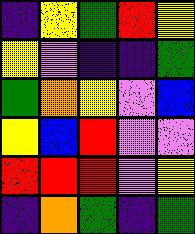[["indigo", "yellow", "green", "red", "yellow"], ["yellow", "violet", "indigo", "indigo", "green"], ["green", "orange", "yellow", "violet", "blue"], ["yellow", "blue", "red", "violet", "violet"], ["red", "red", "red", "violet", "yellow"], ["indigo", "orange", "green", "indigo", "green"]]